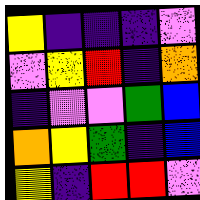[["yellow", "indigo", "indigo", "indigo", "violet"], ["violet", "yellow", "red", "indigo", "orange"], ["indigo", "violet", "violet", "green", "blue"], ["orange", "yellow", "green", "indigo", "blue"], ["yellow", "indigo", "red", "red", "violet"]]